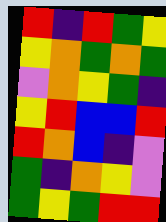[["red", "indigo", "red", "green", "yellow"], ["yellow", "orange", "green", "orange", "green"], ["violet", "orange", "yellow", "green", "indigo"], ["yellow", "red", "blue", "blue", "red"], ["red", "orange", "blue", "indigo", "violet"], ["green", "indigo", "orange", "yellow", "violet"], ["green", "yellow", "green", "red", "red"]]